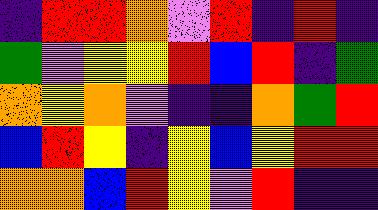[["indigo", "red", "red", "orange", "violet", "red", "indigo", "red", "indigo"], ["green", "violet", "yellow", "yellow", "red", "blue", "red", "indigo", "green"], ["orange", "yellow", "orange", "violet", "indigo", "indigo", "orange", "green", "red"], ["blue", "red", "yellow", "indigo", "yellow", "blue", "yellow", "red", "red"], ["orange", "orange", "blue", "red", "yellow", "violet", "red", "indigo", "indigo"]]